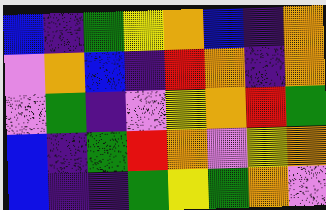[["blue", "indigo", "green", "yellow", "orange", "blue", "indigo", "orange"], ["violet", "orange", "blue", "indigo", "red", "orange", "indigo", "orange"], ["violet", "green", "indigo", "violet", "yellow", "orange", "red", "green"], ["blue", "indigo", "green", "red", "orange", "violet", "yellow", "orange"], ["blue", "indigo", "indigo", "green", "yellow", "green", "orange", "violet"]]